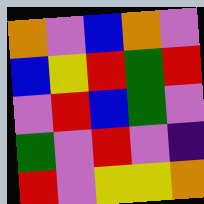[["orange", "violet", "blue", "orange", "violet"], ["blue", "yellow", "red", "green", "red"], ["violet", "red", "blue", "green", "violet"], ["green", "violet", "red", "violet", "indigo"], ["red", "violet", "yellow", "yellow", "orange"]]